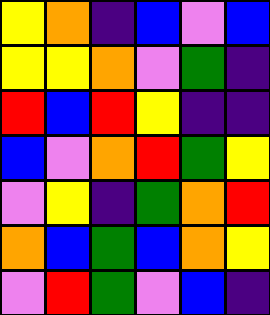[["yellow", "orange", "indigo", "blue", "violet", "blue"], ["yellow", "yellow", "orange", "violet", "green", "indigo"], ["red", "blue", "red", "yellow", "indigo", "indigo"], ["blue", "violet", "orange", "red", "green", "yellow"], ["violet", "yellow", "indigo", "green", "orange", "red"], ["orange", "blue", "green", "blue", "orange", "yellow"], ["violet", "red", "green", "violet", "blue", "indigo"]]